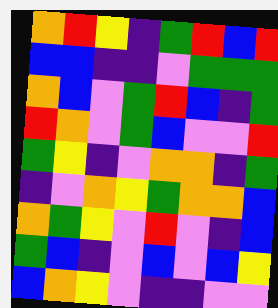[["orange", "red", "yellow", "indigo", "green", "red", "blue", "red"], ["blue", "blue", "indigo", "indigo", "violet", "green", "green", "green"], ["orange", "blue", "violet", "green", "red", "blue", "indigo", "green"], ["red", "orange", "violet", "green", "blue", "violet", "violet", "red"], ["green", "yellow", "indigo", "violet", "orange", "orange", "indigo", "green"], ["indigo", "violet", "orange", "yellow", "green", "orange", "orange", "blue"], ["orange", "green", "yellow", "violet", "red", "violet", "indigo", "blue"], ["green", "blue", "indigo", "violet", "blue", "violet", "blue", "yellow"], ["blue", "orange", "yellow", "violet", "indigo", "indigo", "violet", "violet"]]